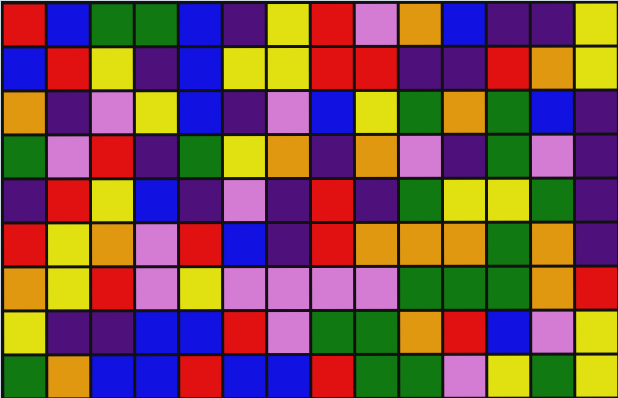[["red", "blue", "green", "green", "blue", "indigo", "yellow", "red", "violet", "orange", "blue", "indigo", "indigo", "yellow"], ["blue", "red", "yellow", "indigo", "blue", "yellow", "yellow", "red", "red", "indigo", "indigo", "red", "orange", "yellow"], ["orange", "indigo", "violet", "yellow", "blue", "indigo", "violet", "blue", "yellow", "green", "orange", "green", "blue", "indigo"], ["green", "violet", "red", "indigo", "green", "yellow", "orange", "indigo", "orange", "violet", "indigo", "green", "violet", "indigo"], ["indigo", "red", "yellow", "blue", "indigo", "violet", "indigo", "red", "indigo", "green", "yellow", "yellow", "green", "indigo"], ["red", "yellow", "orange", "violet", "red", "blue", "indigo", "red", "orange", "orange", "orange", "green", "orange", "indigo"], ["orange", "yellow", "red", "violet", "yellow", "violet", "violet", "violet", "violet", "green", "green", "green", "orange", "red"], ["yellow", "indigo", "indigo", "blue", "blue", "red", "violet", "green", "green", "orange", "red", "blue", "violet", "yellow"], ["green", "orange", "blue", "blue", "red", "blue", "blue", "red", "green", "green", "violet", "yellow", "green", "yellow"]]